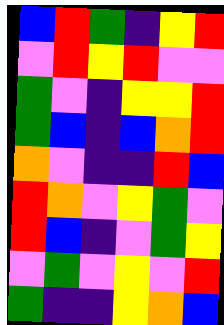[["blue", "red", "green", "indigo", "yellow", "red"], ["violet", "red", "yellow", "red", "violet", "violet"], ["green", "violet", "indigo", "yellow", "yellow", "red"], ["green", "blue", "indigo", "blue", "orange", "red"], ["orange", "violet", "indigo", "indigo", "red", "blue"], ["red", "orange", "violet", "yellow", "green", "violet"], ["red", "blue", "indigo", "violet", "green", "yellow"], ["violet", "green", "violet", "yellow", "violet", "red"], ["green", "indigo", "indigo", "yellow", "orange", "blue"]]